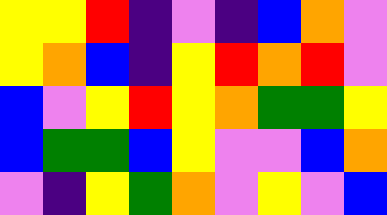[["yellow", "yellow", "red", "indigo", "violet", "indigo", "blue", "orange", "violet"], ["yellow", "orange", "blue", "indigo", "yellow", "red", "orange", "red", "violet"], ["blue", "violet", "yellow", "red", "yellow", "orange", "green", "green", "yellow"], ["blue", "green", "green", "blue", "yellow", "violet", "violet", "blue", "orange"], ["violet", "indigo", "yellow", "green", "orange", "violet", "yellow", "violet", "blue"]]